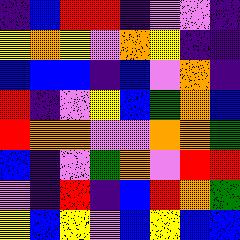[["indigo", "blue", "red", "red", "indigo", "violet", "violet", "indigo"], ["yellow", "orange", "yellow", "violet", "orange", "yellow", "indigo", "indigo"], ["blue", "blue", "blue", "indigo", "blue", "violet", "orange", "indigo"], ["red", "indigo", "violet", "yellow", "blue", "green", "orange", "blue"], ["red", "orange", "orange", "violet", "violet", "orange", "orange", "green"], ["blue", "indigo", "violet", "green", "orange", "violet", "red", "red"], ["violet", "indigo", "red", "indigo", "blue", "red", "orange", "green"], ["yellow", "blue", "yellow", "violet", "blue", "yellow", "blue", "blue"]]